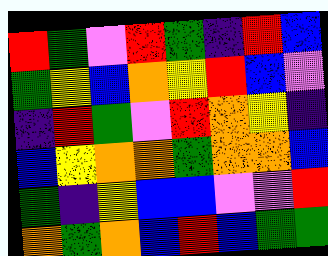[["red", "green", "violet", "red", "green", "indigo", "red", "blue"], ["green", "yellow", "blue", "orange", "yellow", "red", "blue", "violet"], ["indigo", "red", "green", "violet", "red", "orange", "yellow", "indigo"], ["blue", "yellow", "orange", "orange", "green", "orange", "orange", "blue"], ["green", "indigo", "yellow", "blue", "blue", "violet", "violet", "red"], ["orange", "green", "orange", "blue", "red", "blue", "green", "green"]]